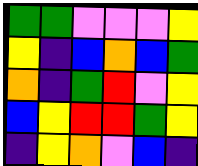[["green", "green", "violet", "violet", "violet", "yellow"], ["yellow", "indigo", "blue", "orange", "blue", "green"], ["orange", "indigo", "green", "red", "violet", "yellow"], ["blue", "yellow", "red", "red", "green", "yellow"], ["indigo", "yellow", "orange", "violet", "blue", "indigo"]]